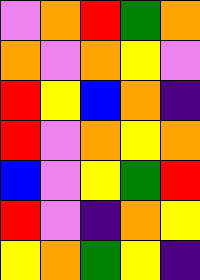[["violet", "orange", "red", "green", "orange"], ["orange", "violet", "orange", "yellow", "violet"], ["red", "yellow", "blue", "orange", "indigo"], ["red", "violet", "orange", "yellow", "orange"], ["blue", "violet", "yellow", "green", "red"], ["red", "violet", "indigo", "orange", "yellow"], ["yellow", "orange", "green", "yellow", "indigo"]]